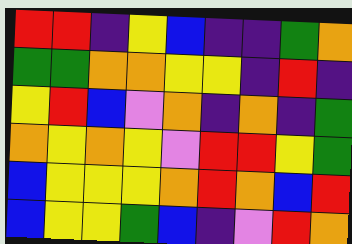[["red", "red", "indigo", "yellow", "blue", "indigo", "indigo", "green", "orange"], ["green", "green", "orange", "orange", "yellow", "yellow", "indigo", "red", "indigo"], ["yellow", "red", "blue", "violet", "orange", "indigo", "orange", "indigo", "green"], ["orange", "yellow", "orange", "yellow", "violet", "red", "red", "yellow", "green"], ["blue", "yellow", "yellow", "yellow", "orange", "red", "orange", "blue", "red"], ["blue", "yellow", "yellow", "green", "blue", "indigo", "violet", "red", "orange"]]